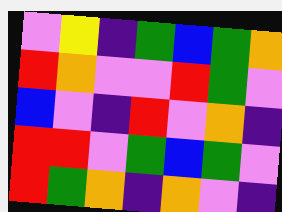[["violet", "yellow", "indigo", "green", "blue", "green", "orange"], ["red", "orange", "violet", "violet", "red", "green", "violet"], ["blue", "violet", "indigo", "red", "violet", "orange", "indigo"], ["red", "red", "violet", "green", "blue", "green", "violet"], ["red", "green", "orange", "indigo", "orange", "violet", "indigo"]]